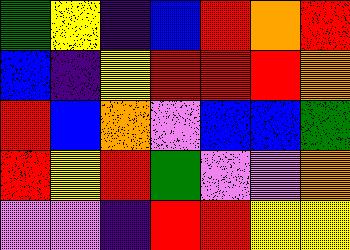[["green", "yellow", "indigo", "blue", "red", "orange", "red"], ["blue", "indigo", "yellow", "red", "red", "red", "orange"], ["red", "blue", "orange", "violet", "blue", "blue", "green"], ["red", "yellow", "red", "green", "violet", "violet", "orange"], ["violet", "violet", "indigo", "red", "red", "yellow", "yellow"]]